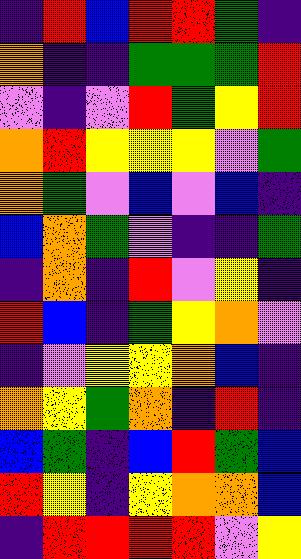[["indigo", "red", "blue", "red", "red", "green", "indigo"], ["orange", "indigo", "indigo", "green", "green", "green", "red"], ["violet", "indigo", "violet", "red", "green", "yellow", "red"], ["orange", "red", "yellow", "yellow", "yellow", "violet", "green"], ["orange", "green", "violet", "blue", "violet", "blue", "indigo"], ["blue", "orange", "green", "violet", "indigo", "indigo", "green"], ["indigo", "orange", "indigo", "red", "violet", "yellow", "indigo"], ["red", "blue", "indigo", "green", "yellow", "orange", "violet"], ["indigo", "violet", "yellow", "yellow", "orange", "blue", "indigo"], ["orange", "yellow", "green", "orange", "indigo", "red", "indigo"], ["blue", "green", "indigo", "blue", "red", "green", "blue"], ["red", "yellow", "indigo", "yellow", "orange", "orange", "blue"], ["indigo", "red", "red", "red", "red", "violet", "yellow"]]